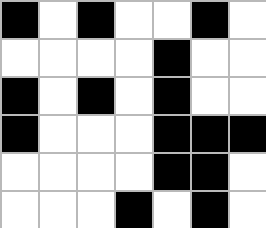[["black", "white", "black", "white", "white", "black", "white"], ["white", "white", "white", "white", "black", "white", "white"], ["black", "white", "black", "white", "black", "white", "white"], ["black", "white", "white", "white", "black", "black", "black"], ["white", "white", "white", "white", "black", "black", "white"], ["white", "white", "white", "black", "white", "black", "white"]]